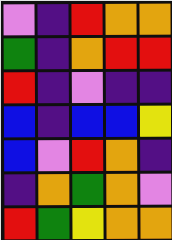[["violet", "indigo", "red", "orange", "orange"], ["green", "indigo", "orange", "red", "red"], ["red", "indigo", "violet", "indigo", "indigo"], ["blue", "indigo", "blue", "blue", "yellow"], ["blue", "violet", "red", "orange", "indigo"], ["indigo", "orange", "green", "orange", "violet"], ["red", "green", "yellow", "orange", "orange"]]